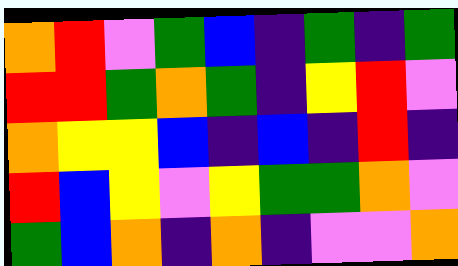[["orange", "red", "violet", "green", "blue", "indigo", "green", "indigo", "green"], ["red", "red", "green", "orange", "green", "indigo", "yellow", "red", "violet"], ["orange", "yellow", "yellow", "blue", "indigo", "blue", "indigo", "red", "indigo"], ["red", "blue", "yellow", "violet", "yellow", "green", "green", "orange", "violet"], ["green", "blue", "orange", "indigo", "orange", "indigo", "violet", "violet", "orange"]]